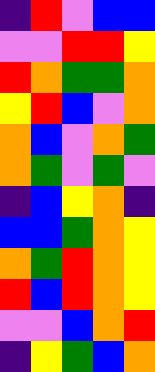[["indigo", "red", "violet", "blue", "blue"], ["violet", "violet", "red", "red", "yellow"], ["red", "orange", "green", "green", "orange"], ["yellow", "red", "blue", "violet", "orange"], ["orange", "blue", "violet", "orange", "green"], ["orange", "green", "violet", "green", "violet"], ["indigo", "blue", "yellow", "orange", "indigo"], ["blue", "blue", "green", "orange", "yellow"], ["orange", "green", "red", "orange", "yellow"], ["red", "blue", "red", "orange", "yellow"], ["violet", "violet", "blue", "orange", "red"], ["indigo", "yellow", "green", "blue", "orange"]]